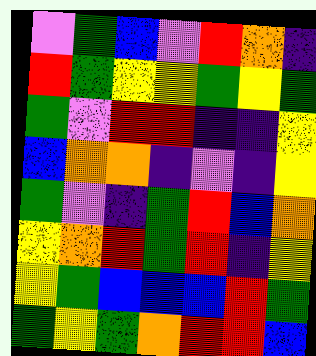[["violet", "green", "blue", "violet", "red", "orange", "indigo"], ["red", "green", "yellow", "yellow", "green", "yellow", "green"], ["green", "violet", "red", "red", "indigo", "indigo", "yellow"], ["blue", "orange", "orange", "indigo", "violet", "indigo", "yellow"], ["green", "violet", "indigo", "green", "red", "blue", "orange"], ["yellow", "orange", "red", "green", "red", "indigo", "yellow"], ["yellow", "green", "blue", "blue", "blue", "red", "green"], ["green", "yellow", "green", "orange", "red", "red", "blue"]]